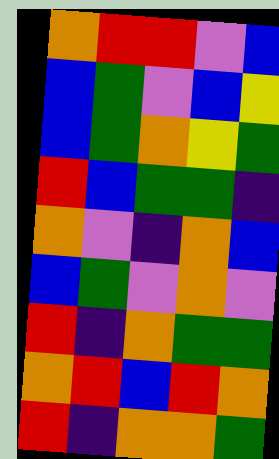[["orange", "red", "red", "violet", "blue"], ["blue", "green", "violet", "blue", "yellow"], ["blue", "green", "orange", "yellow", "green"], ["red", "blue", "green", "green", "indigo"], ["orange", "violet", "indigo", "orange", "blue"], ["blue", "green", "violet", "orange", "violet"], ["red", "indigo", "orange", "green", "green"], ["orange", "red", "blue", "red", "orange"], ["red", "indigo", "orange", "orange", "green"]]